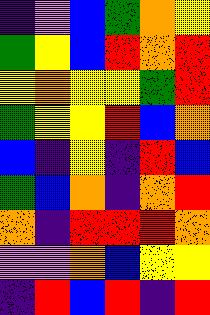[["indigo", "violet", "blue", "green", "orange", "yellow"], ["green", "yellow", "blue", "red", "orange", "red"], ["yellow", "orange", "yellow", "yellow", "green", "red"], ["green", "yellow", "yellow", "red", "blue", "orange"], ["blue", "indigo", "yellow", "indigo", "red", "blue"], ["green", "blue", "orange", "indigo", "orange", "red"], ["orange", "indigo", "red", "red", "red", "orange"], ["violet", "violet", "orange", "blue", "yellow", "yellow"], ["indigo", "red", "blue", "red", "indigo", "red"]]